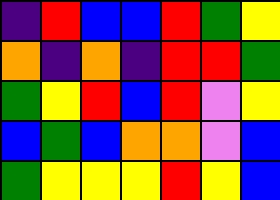[["indigo", "red", "blue", "blue", "red", "green", "yellow"], ["orange", "indigo", "orange", "indigo", "red", "red", "green"], ["green", "yellow", "red", "blue", "red", "violet", "yellow"], ["blue", "green", "blue", "orange", "orange", "violet", "blue"], ["green", "yellow", "yellow", "yellow", "red", "yellow", "blue"]]